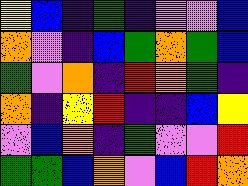[["yellow", "blue", "indigo", "green", "indigo", "violet", "violet", "blue"], ["orange", "violet", "indigo", "blue", "green", "orange", "green", "blue"], ["green", "violet", "orange", "indigo", "red", "orange", "green", "indigo"], ["orange", "indigo", "yellow", "red", "indigo", "indigo", "blue", "yellow"], ["violet", "blue", "orange", "indigo", "green", "violet", "violet", "red"], ["green", "green", "blue", "orange", "violet", "blue", "red", "orange"]]